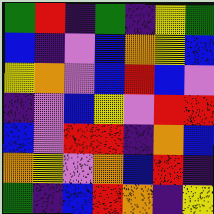[["green", "red", "indigo", "green", "indigo", "yellow", "green"], ["blue", "indigo", "violet", "blue", "orange", "yellow", "blue"], ["yellow", "orange", "violet", "blue", "red", "blue", "violet"], ["indigo", "violet", "blue", "yellow", "violet", "red", "red"], ["blue", "violet", "red", "red", "indigo", "orange", "blue"], ["orange", "yellow", "violet", "orange", "blue", "red", "indigo"], ["green", "indigo", "blue", "red", "orange", "indigo", "yellow"]]